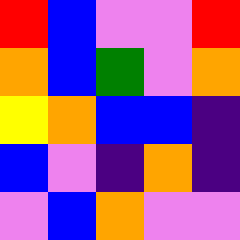[["red", "blue", "violet", "violet", "red"], ["orange", "blue", "green", "violet", "orange"], ["yellow", "orange", "blue", "blue", "indigo"], ["blue", "violet", "indigo", "orange", "indigo"], ["violet", "blue", "orange", "violet", "violet"]]